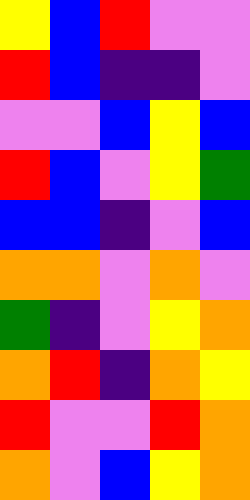[["yellow", "blue", "red", "violet", "violet"], ["red", "blue", "indigo", "indigo", "violet"], ["violet", "violet", "blue", "yellow", "blue"], ["red", "blue", "violet", "yellow", "green"], ["blue", "blue", "indigo", "violet", "blue"], ["orange", "orange", "violet", "orange", "violet"], ["green", "indigo", "violet", "yellow", "orange"], ["orange", "red", "indigo", "orange", "yellow"], ["red", "violet", "violet", "red", "orange"], ["orange", "violet", "blue", "yellow", "orange"]]